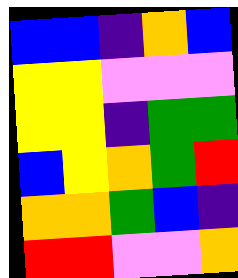[["blue", "blue", "indigo", "orange", "blue"], ["yellow", "yellow", "violet", "violet", "violet"], ["yellow", "yellow", "indigo", "green", "green"], ["blue", "yellow", "orange", "green", "red"], ["orange", "orange", "green", "blue", "indigo"], ["red", "red", "violet", "violet", "orange"]]